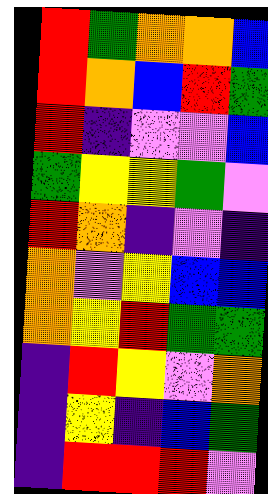[["red", "green", "orange", "orange", "blue"], ["red", "orange", "blue", "red", "green"], ["red", "indigo", "violet", "violet", "blue"], ["green", "yellow", "yellow", "green", "violet"], ["red", "orange", "indigo", "violet", "indigo"], ["orange", "violet", "yellow", "blue", "blue"], ["orange", "yellow", "red", "green", "green"], ["indigo", "red", "yellow", "violet", "orange"], ["indigo", "yellow", "indigo", "blue", "green"], ["indigo", "red", "red", "red", "violet"]]